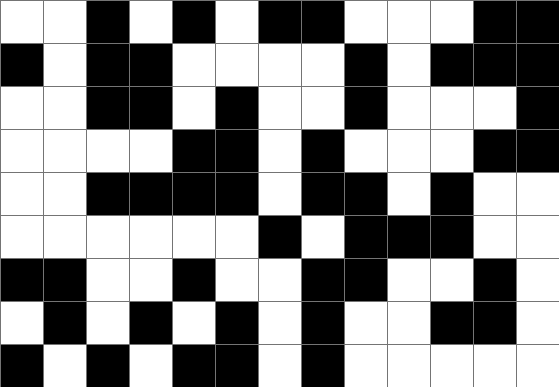[["white", "white", "black", "white", "black", "white", "black", "black", "white", "white", "white", "black", "black"], ["black", "white", "black", "black", "white", "white", "white", "white", "black", "white", "black", "black", "black"], ["white", "white", "black", "black", "white", "black", "white", "white", "black", "white", "white", "white", "black"], ["white", "white", "white", "white", "black", "black", "white", "black", "white", "white", "white", "black", "black"], ["white", "white", "black", "black", "black", "black", "white", "black", "black", "white", "black", "white", "white"], ["white", "white", "white", "white", "white", "white", "black", "white", "black", "black", "black", "white", "white"], ["black", "black", "white", "white", "black", "white", "white", "black", "black", "white", "white", "black", "white"], ["white", "black", "white", "black", "white", "black", "white", "black", "white", "white", "black", "black", "white"], ["black", "white", "black", "white", "black", "black", "white", "black", "white", "white", "white", "white", "white"]]